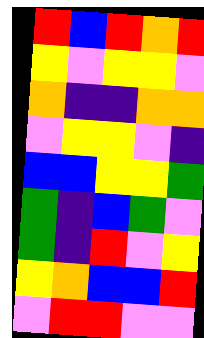[["red", "blue", "red", "orange", "red"], ["yellow", "violet", "yellow", "yellow", "violet"], ["orange", "indigo", "indigo", "orange", "orange"], ["violet", "yellow", "yellow", "violet", "indigo"], ["blue", "blue", "yellow", "yellow", "green"], ["green", "indigo", "blue", "green", "violet"], ["green", "indigo", "red", "violet", "yellow"], ["yellow", "orange", "blue", "blue", "red"], ["violet", "red", "red", "violet", "violet"]]